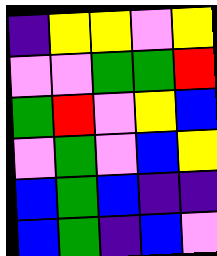[["indigo", "yellow", "yellow", "violet", "yellow"], ["violet", "violet", "green", "green", "red"], ["green", "red", "violet", "yellow", "blue"], ["violet", "green", "violet", "blue", "yellow"], ["blue", "green", "blue", "indigo", "indigo"], ["blue", "green", "indigo", "blue", "violet"]]